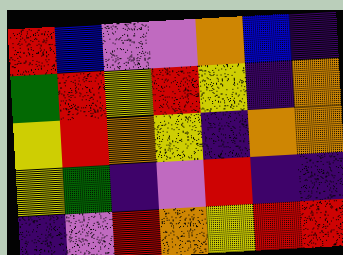[["red", "blue", "violet", "violet", "orange", "blue", "indigo"], ["green", "red", "yellow", "red", "yellow", "indigo", "orange"], ["yellow", "red", "orange", "yellow", "indigo", "orange", "orange"], ["yellow", "green", "indigo", "violet", "red", "indigo", "indigo"], ["indigo", "violet", "red", "orange", "yellow", "red", "red"]]